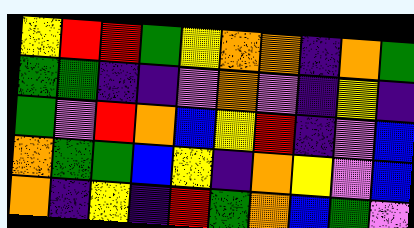[["yellow", "red", "red", "green", "yellow", "orange", "orange", "indigo", "orange", "green"], ["green", "green", "indigo", "indigo", "violet", "orange", "violet", "indigo", "yellow", "indigo"], ["green", "violet", "red", "orange", "blue", "yellow", "red", "indigo", "violet", "blue"], ["orange", "green", "green", "blue", "yellow", "indigo", "orange", "yellow", "violet", "blue"], ["orange", "indigo", "yellow", "indigo", "red", "green", "orange", "blue", "green", "violet"]]